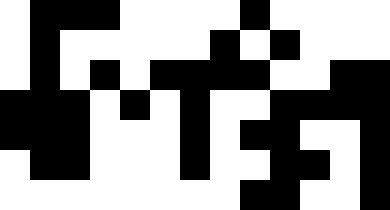[["white", "black", "black", "black", "white", "white", "white", "white", "black", "white", "white", "white", "white"], ["white", "black", "white", "white", "white", "white", "white", "black", "white", "black", "white", "white", "white"], ["white", "black", "white", "black", "white", "black", "black", "black", "black", "white", "white", "black", "black"], ["black", "black", "black", "white", "black", "white", "black", "white", "white", "black", "black", "black", "black"], ["black", "black", "black", "white", "white", "white", "black", "white", "black", "black", "white", "white", "black"], ["white", "black", "black", "white", "white", "white", "black", "white", "white", "black", "black", "white", "black"], ["white", "white", "white", "white", "white", "white", "white", "white", "black", "black", "white", "white", "black"]]